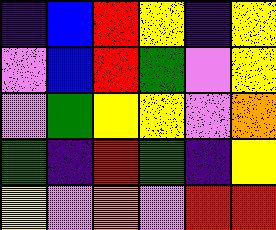[["indigo", "blue", "red", "yellow", "indigo", "yellow"], ["violet", "blue", "red", "green", "violet", "yellow"], ["violet", "green", "yellow", "yellow", "violet", "orange"], ["green", "indigo", "red", "green", "indigo", "yellow"], ["yellow", "violet", "orange", "violet", "red", "red"]]